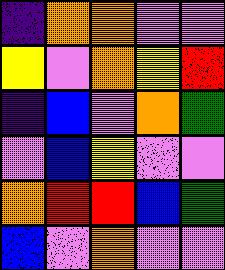[["indigo", "orange", "orange", "violet", "violet"], ["yellow", "violet", "orange", "yellow", "red"], ["indigo", "blue", "violet", "orange", "green"], ["violet", "blue", "yellow", "violet", "violet"], ["orange", "red", "red", "blue", "green"], ["blue", "violet", "orange", "violet", "violet"]]